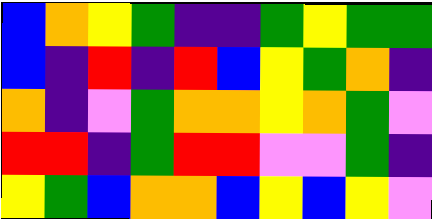[["blue", "orange", "yellow", "green", "indigo", "indigo", "green", "yellow", "green", "green"], ["blue", "indigo", "red", "indigo", "red", "blue", "yellow", "green", "orange", "indigo"], ["orange", "indigo", "violet", "green", "orange", "orange", "yellow", "orange", "green", "violet"], ["red", "red", "indigo", "green", "red", "red", "violet", "violet", "green", "indigo"], ["yellow", "green", "blue", "orange", "orange", "blue", "yellow", "blue", "yellow", "violet"]]